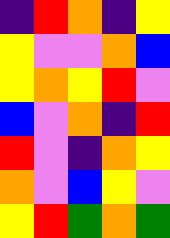[["indigo", "red", "orange", "indigo", "yellow"], ["yellow", "violet", "violet", "orange", "blue"], ["yellow", "orange", "yellow", "red", "violet"], ["blue", "violet", "orange", "indigo", "red"], ["red", "violet", "indigo", "orange", "yellow"], ["orange", "violet", "blue", "yellow", "violet"], ["yellow", "red", "green", "orange", "green"]]